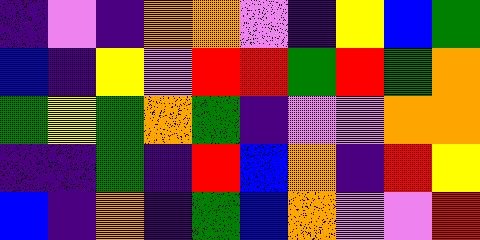[["indigo", "violet", "indigo", "orange", "orange", "violet", "indigo", "yellow", "blue", "green"], ["blue", "indigo", "yellow", "violet", "red", "red", "green", "red", "green", "orange"], ["green", "yellow", "green", "orange", "green", "indigo", "violet", "violet", "orange", "orange"], ["indigo", "indigo", "green", "indigo", "red", "blue", "orange", "indigo", "red", "yellow"], ["blue", "indigo", "orange", "indigo", "green", "blue", "orange", "violet", "violet", "red"]]